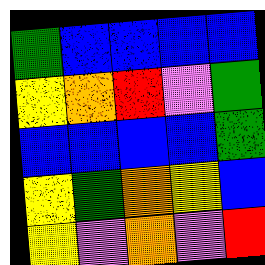[["green", "blue", "blue", "blue", "blue"], ["yellow", "orange", "red", "violet", "green"], ["blue", "blue", "blue", "blue", "green"], ["yellow", "green", "orange", "yellow", "blue"], ["yellow", "violet", "orange", "violet", "red"]]